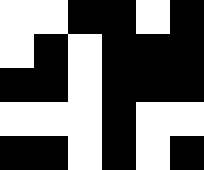[["white", "white", "black", "black", "white", "black"], ["white", "black", "white", "black", "black", "black"], ["black", "black", "white", "black", "black", "black"], ["white", "white", "white", "black", "white", "white"], ["black", "black", "white", "black", "white", "black"]]